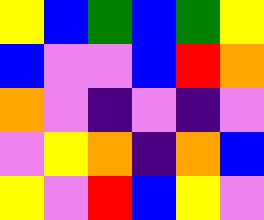[["yellow", "blue", "green", "blue", "green", "yellow"], ["blue", "violet", "violet", "blue", "red", "orange"], ["orange", "violet", "indigo", "violet", "indigo", "violet"], ["violet", "yellow", "orange", "indigo", "orange", "blue"], ["yellow", "violet", "red", "blue", "yellow", "violet"]]